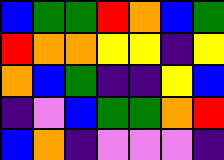[["blue", "green", "green", "red", "orange", "blue", "green"], ["red", "orange", "orange", "yellow", "yellow", "indigo", "yellow"], ["orange", "blue", "green", "indigo", "indigo", "yellow", "blue"], ["indigo", "violet", "blue", "green", "green", "orange", "red"], ["blue", "orange", "indigo", "violet", "violet", "violet", "indigo"]]